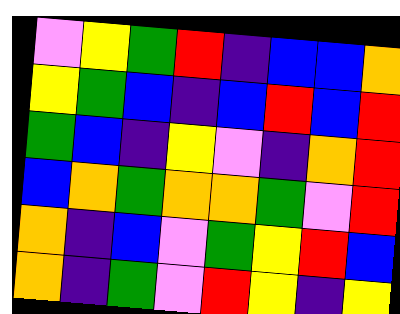[["violet", "yellow", "green", "red", "indigo", "blue", "blue", "orange"], ["yellow", "green", "blue", "indigo", "blue", "red", "blue", "red"], ["green", "blue", "indigo", "yellow", "violet", "indigo", "orange", "red"], ["blue", "orange", "green", "orange", "orange", "green", "violet", "red"], ["orange", "indigo", "blue", "violet", "green", "yellow", "red", "blue"], ["orange", "indigo", "green", "violet", "red", "yellow", "indigo", "yellow"]]